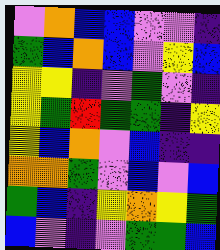[["violet", "orange", "blue", "blue", "violet", "violet", "indigo"], ["green", "blue", "orange", "blue", "violet", "yellow", "blue"], ["yellow", "yellow", "indigo", "violet", "green", "violet", "indigo"], ["yellow", "green", "red", "green", "green", "indigo", "yellow"], ["yellow", "blue", "orange", "violet", "blue", "indigo", "indigo"], ["orange", "orange", "green", "violet", "blue", "violet", "blue"], ["green", "blue", "indigo", "yellow", "orange", "yellow", "green"], ["blue", "violet", "indigo", "violet", "green", "green", "blue"]]